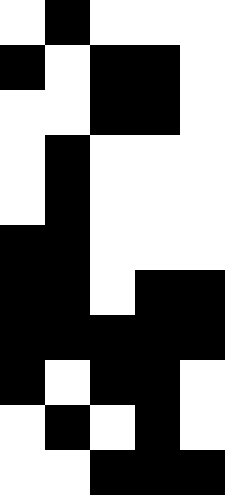[["white", "black", "white", "white", "white"], ["black", "white", "black", "black", "white"], ["white", "white", "black", "black", "white"], ["white", "black", "white", "white", "white"], ["white", "black", "white", "white", "white"], ["black", "black", "white", "white", "white"], ["black", "black", "white", "black", "black"], ["black", "black", "black", "black", "black"], ["black", "white", "black", "black", "white"], ["white", "black", "white", "black", "white"], ["white", "white", "black", "black", "black"]]